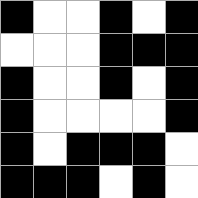[["black", "white", "white", "black", "white", "black"], ["white", "white", "white", "black", "black", "black"], ["black", "white", "white", "black", "white", "black"], ["black", "white", "white", "white", "white", "black"], ["black", "white", "black", "black", "black", "white"], ["black", "black", "black", "white", "black", "white"]]